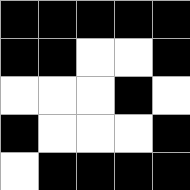[["black", "black", "black", "black", "black"], ["black", "black", "white", "white", "black"], ["white", "white", "white", "black", "white"], ["black", "white", "white", "white", "black"], ["white", "black", "black", "black", "black"]]